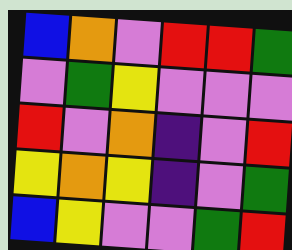[["blue", "orange", "violet", "red", "red", "green"], ["violet", "green", "yellow", "violet", "violet", "violet"], ["red", "violet", "orange", "indigo", "violet", "red"], ["yellow", "orange", "yellow", "indigo", "violet", "green"], ["blue", "yellow", "violet", "violet", "green", "red"]]